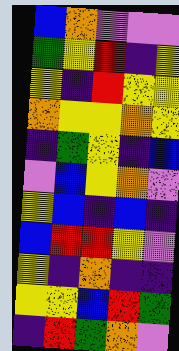[["blue", "orange", "violet", "violet", "violet"], ["green", "yellow", "red", "indigo", "yellow"], ["yellow", "indigo", "red", "yellow", "yellow"], ["orange", "yellow", "yellow", "orange", "yellow"], ["indigo", "green", "yellow", "indigo", "blue"], ["violet", "blue", "yellow", "orange", "violet"], ["yellow", "blue", "indigo", "blue", "indigo"], ["blue", "red", "red", "yellow", "violet"], ["yellow", "indigo", "orange", "indigo", "indigo"], ["yellow", "yellow", "blue", "red", "green"], ["indigo", "red", "green", "orange", "violet"]]